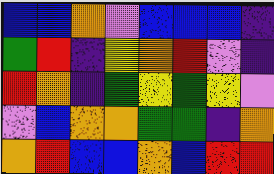[["blue", "blue", "orange", "violet", "blue", "blue", "blue", "indigo"], ["green", "red", "indigo", "yellow", "orange", "red", "violet", "indigo"], ["red", "orange", "indigo", "green", "yellow", "green", "yellow", "violet"], ["violet", "blue", "orange", "orange", "green", "green", "indigo", "orange"], ["orange", "red", "blue", "blue", "orange", "blue", "red", "red"]]